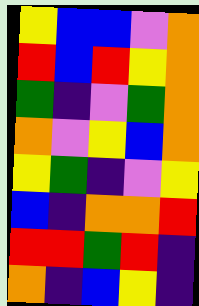[["yellow", "blue", "blue", "violet", "orange"], ["red", "blue", "red", "yellow", "orange"], ["green", "indigo", "violet", "green", "orange"], ["orange", "violet", "yellow", "blue", "orange"], ["yellow", "green", "indigo", "violet", "yellow"], ["blue", "indigo", "orange", "orange", "red"], ["red", "red", "green", "red", "indigo"], ["orange", "indigo", "blue", "yellow", "indigo"]]